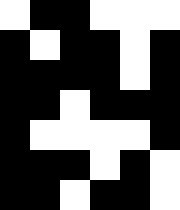[["white", "black", "black", "white", "white", "white"], ["black", "white", "black", "black", "white", "black"], ["black", "black", "black", "black", "white", "black"], ["black", "black", "white", "black", "black", "black"], ["black", "white", "white", "white", "white", "black"], ["black", "black", "black", "white", "black", "white"], ["black", "black", "white", "black", "black", "white"]]